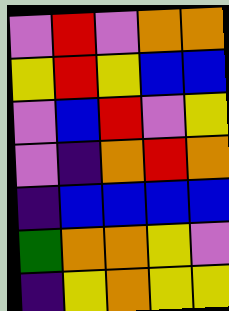[["violet", "red", "violet", "orange", "orange"], ["yellow", "red", "yellow", "blue", "blue"], ["violet", "blue", "red", "violet", "yellow"], ["violet", "indigo", "orange", "red", "orange"], ["indigo", "blue", "blue", "blue", "blue"], ["green", "orange", "orange", "yellow", "violet"], ["indigo", "yellow", "orange", "yellow", "yellow"]]